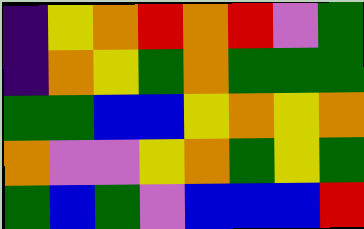[["indigo", "yellow", "orange", "red", "orange", "red", "violet", "green"], ["indigo", "orange", "yellow", "green", "orange", "green", "green", "green"], ["green", "green", "blue", "blue", "yellow", "orange", "yellow", "orange"], ["orange", "violet", "violet", "yellow", "orange", "green", "yellow", "green"], ["green", "blue", "green", "violet", "blue", "blue", "blue", "red"]]